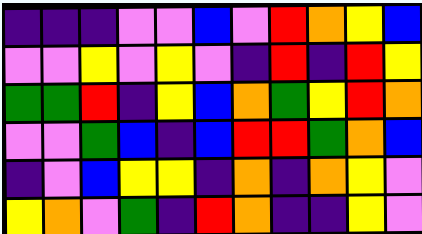[["indigo", "indigo", "indigo", "violet", "violet", "blue", "violet", "red", "orange", "yellow", "blue"], ["violet", "violet", "yellow", "violet", "yellow", "violet", "indigo", "red", "indigo", "red", "yellow"], ["green", "green", "red", "indigo", "yellow", "blue", "orange", "green", "yellow", "red", "orange"], ["violet", "violet", "green", "blue", "indigo", "blue", "red", "red", "green", "orange", "blue"], ["indigo", "violet", "blue", "yellow", "yellow", "indigo", "orange", "indigo", "orange", "yellow", "violet"], ["yellow", "orange", "violet", "green", "indigo", "red", "orange", "indigo", "indigo", "yellow", "violet"]]